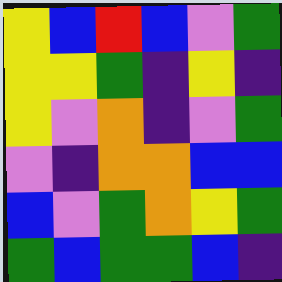[["yellow", "blue", "red", "blue", "violet", "green"], ["yellow", "yellow", "green", "indigo", "yellow", "indigo"], ["yellow", "violet", "orange", "indigo", "violet", "green"], ["violet", "indigo", "orange", "orange", "blue", "blue"], ["blue", "violet", "green", "orange", "yellow", "green"], ["green", "blue", "green", "green", "blue", "indigo"]]